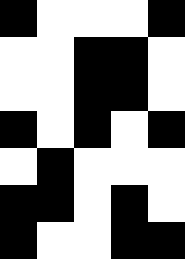[["black", "white", "white", "white", "black"], ["white", "white", "black", "black", "white"], ["white", "white", "black", "black", "white"], ["black", "white", "black", "white", "black"], ["white", "black", "white", "white", "white"], ["black", "black", "white", "black", "white"], ["black", "white", "white", "black", "black"]]